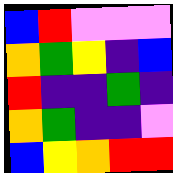[["blue", "red", "violet", "violet", "violet"], ["orange", "green", "yellow", "indigo", "blue"], ["red", "indigo", "indigo", "green", "indigo"], ["orange", "green", "indigo", "indigo", "violet"], ["blue", "yellow", "orange", "red", "red"]]